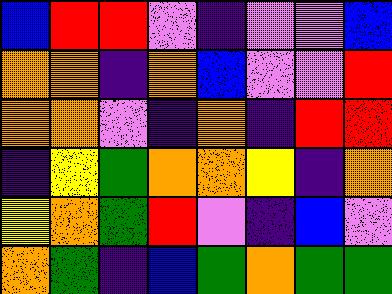[["blue", "red", "red", "violet", "indigo", "violet", "violet", "blue"], ["orange", "orange", "indigo", "orange", "blue", "violet", "violet", "red"], ["orange", "orange", "violet", "indigo", "orange", "indigo", "red", "red"], ["indigo", "yellow", "green", "orange", "orange", "yellow", "indigo", "orange"], ["yellow", "orange", "green", "red", "violet", "indigo", "blue", "violet"], ["orange", "green", "indigo", "blue", "green", "orange", "green", "green"]]